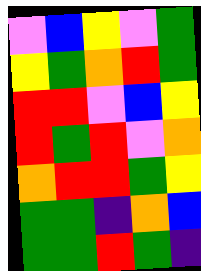[["violet", "blue", "yellow", "violet", "green"], ["yellow", "green", "orange", "red", "green"], ["red", "red", "violet", "blue", "yellow"], ["red", "green", "red", "violet", "orange"], ["orange", "red", "red", "green", "yellow"], ["green", "green", "indigo", "orange", "blue"], ["green", "green", "red", "green", "indigo"]]